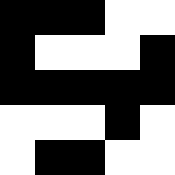[["black", "black", "black", "white", "white"], ["black", "white", "white", "white", "black"], ["black", "black", "black", "black", "black"], ["white", "white", "white", "black", "white"], ["white", "black", "black", "white", "white"]]